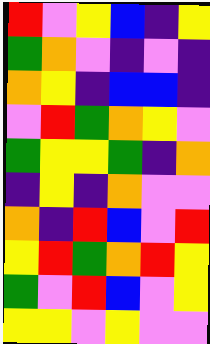[["red", "violet", "yellow", "blue", "indigo", "yellow"], ["green", "orange", "violet", "indigo", "violet", "indigo"], ["orange", "yellow", "indigo", "blue", "blue", "indigo"], ["violet", "red", "green", "orange", "yellow", "violet"], ["green", "yellow", "yellow", "green", "indigo", "orange"], ["indigo", "yellow", "indigo", "orange", "violet", "violet"], ["orange", "indigo", "red", "blue", "violet", "red"], ["yellow", "red", "green", "orange", "red", "yellow"], ["green", "violet", "red", "blue", "violet", "yellow"], ["yellow", "yellow", "violet", "yellow", "violet", "violet"]]